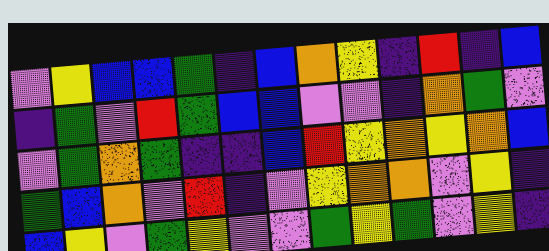[["violet", "yellow", "blue", "blue", "green", "indigo", "blue", "orange", "yellow", "indigo", "red", "indigo", "blue"], ["indigo", "green", "violet", "red", "green", "blue", "blue", "violet", "violet", "indigo", "orange", "green", "violet"], ["violet", "green", "orange", "green", "indigo", "indigo", "blue", "red", "yellow", "orange", "yellow", "orange", "blue"], ["green", "blue", "orange", "violet", "red", "indigo", "violet", "yellow", "orange", "orange", "violet", "yellow", "indigo"], ["blue", "yellow", "violet", "green", "yellow", "violet", "violet", "green", "yellow", "green", "violet", "yellow", "indigo"]]